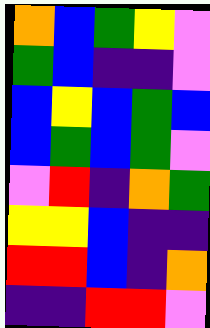[["orange", "blue", "green", "yellow", "violet"], ["green", "blue", "indigo", "indigo", "violet"], ["blue", "yellow", "blue", "green", "blue"], ["blue", "green", "blue", "green", "violet"], ["violet", "red", "indigo", "orange", "green"], ["yellow", "yellow", "blue", "indigo", "indigo"], ["red", "red", "blue", "indigo", "orange"], ["indigo", "indigo", "red", "red", "violet"]]